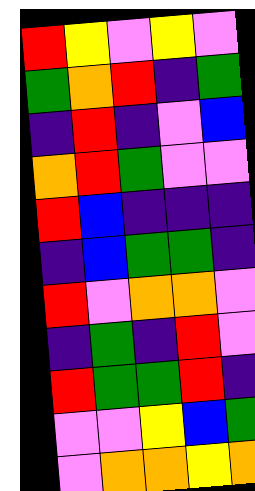[["red", "yellow", "violet", "yellow", "violet"], ["green", "orange", "red", "indigo", "green"], ["indigo", "red", "indigo", "violet", "blue"], ["orange", "red", "green", "violet", "violet"], ["red", "blue", "indigo", "indigo", "indigo"], ["indigo", "blue", "green", "green", "indigo"], ["red", "violet", "orange", "orange", "violet"], ["indigo", "green", "indigo", "red", "violet"], ["red", "green", "green", "red", "indigo"], ["violet", "violet", "yellow", "blue", "green"], ["violet", "orange", "orange", "yellow", "orange"]]